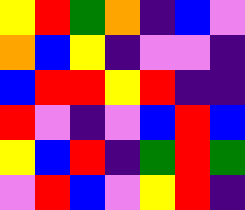[["yellow", "red", "green", "orange", "indigo", "blue", "violet"], ["orange", "blue", "yellow", "indigo", "violet", "violet", "indigo"], ["blue", "red", "red", "yellow", "red", "indigo", "indigo"], ["red", "violet", "indigo", "violet", "blue", "red", "blue"], ["yellow", "blue", "red", "indigo", "green", "red", "green"], ["violet", "red", "blue", "violet", "yellow", "red", "indigo"]]